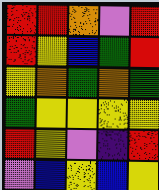[["red", "red", "orange", "violet", "red"], ["red", "yellow", "blue", "green", "red"], ["yellow", "orange", "green", "orange", "green"], ["green", "yellow", "yellow", "yellow", "yellow"], ["red", "yellow", "violet", "indigo", "red"], ["violet", "blue", "yellow", "blue", "yellow"]]